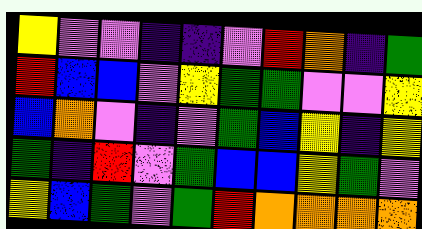[["yellow", "violet", "violet", "indigo", "indigo", "violet", "red", "orange", "indigo", "green"], ["red", "blue", "blue", "violet", "yellow", "green", "green", "violet", "violet", "yellow"], ["blue", "orange", "violet", "indigo", "violet", "green", "blue", "yellow", "indigo", "yellow"], ["green", "indigo", "red", "violet", "green", "blue", "blue", "yellow", "green", "violet"], ["yellow", "blue", "green", "violet", "green", "red", "orange", "orange", "orange", "orange"]]